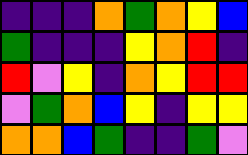[["indigo", "indigo", "indigo", "orange", "green", "orange", "yellow", "blue"], ["green", "indigo", "indigo", "indigo", "yellow", "orange", "red", "indigo"], ["red", "violet", "yellow", "indigo", "orange", "yellow", "red", "red"], ["violet", "green", "orange", "blue", "yellow", "indigo", "yellow", "yellow"], ["orange", "orange", "blue", "green", "indigo", "indigo", "green", "violet"]]